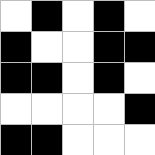[["white", "black", "white", "black", "white"], ["black", "white", "white", "black", "black"], ["black", "black", "white", "black", "white"], ["white", "white", "white", "white", "black"], ["black", "black", "white", "white", "white"]]